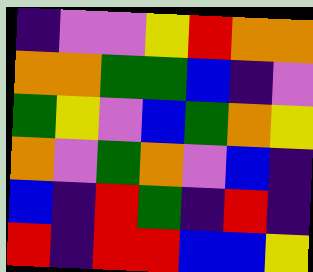[["indigo", "violet", "violet", "yellow", "red", "orange", "orange"], ["orange", "orange", "green", "green", "blue", "indigo", "violet"], ["green", "yellow", "violet", "blue", "green", "orange", "yellow"], ["orange", "violet", "green", "orange", "violet", "blue", "indigo"], ["blue", "indigo", "red", "green", "indigo", "red", "indigo"], ["red", "indigo", "red", "red", "blue", "blue", "yellow"]]